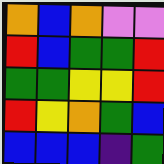[["orange", "blue", "orange", "violet", "violet"], ["red", "blue", "green", "green", "red"], ["green", "green", "yellow", "yellow", "red"], ["red", "yellow", "orange", "green", "blue"], ["blue", "blue", "blue", "indigo", "green"]]